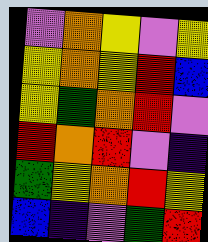[["violet", "orange", "yellow", "violet", "yellow"], ["yellow", "orange", "yellow", "red", "blue"], ["yellow", "green", "orange", "red", "violet"], ["red", "orange", "red", "violet", "indigo"], ["green", "yellow", "orange", "red", "yellow"], ["blue", "indigo", "violet", "green", "red"]]